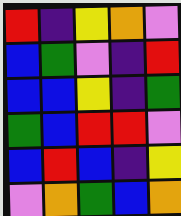[["red", "indigo", "yellow", "orange", "violet"], ["blue", "green", "violet", "indigo", "red"], ["blue", "blue", "yellow", "indigo", "green"], ["green", "blue", "red", "red", "violet"], ["blue", "red", "blue", "indigo", "yellow"], ["violet", "orange", "green", "blue", "orange"]]